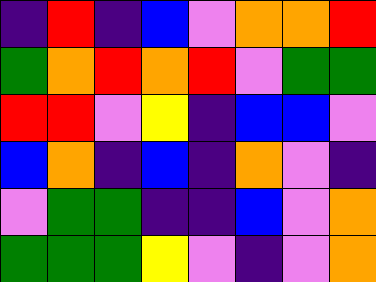[["indigo", "red", "indigo", "blue", "violet", "orange", "orange", "red"], ["green", "orange", "red", "orange", "red", "violet", "green", "green"], ["red", "red", "violet", "yellow", "indigo", "blue", "blue", "violet"], ["blue", "orange", "indigo", "blue", "indigo", "orange", "violet", "indigo"], ["violet", "green", "green", "indigo", "indigo", "blue", "violet", "orange"], ["green", "green", "green", "yellow", "violet", "indigo", "violet", "orange"]]